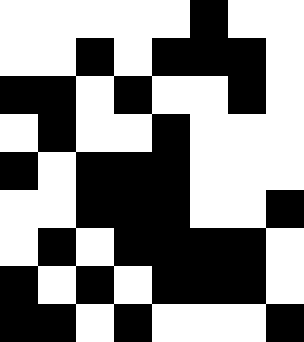[["white", "white", "white", "white", "white", "black", "white", "white"], ["white", "white", "black", "white", "black", "black", "black", "white"], ["black", "black", "white", "black", "white", "white", "black", "white"], ["white", "black", "white", "white", "black", "white", "white", "white"], ["black", "white", "black", "black", "black", "white", "white", "white"], ["white", "white", "black", "black", "black", "white", "white", "black"], ["white", "black", "white", "black", "black", "black", "black", "white"], ["black", "white", "black", "white", "black", "black", "black", "white"], ["black", "black", "white", "black", "white", "white", "white", "black"]]